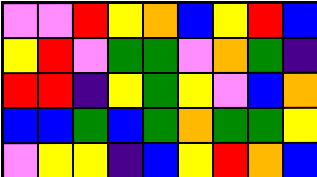[["violet", "violet", "red", "yellow", "orange", "blue", "yellow", "red", "blue"], ["yellow", "red", "violet", "green", "green", "violet", "orange", "green", "indigo"], ["red", "red", "indigo", "yellow", "green", "yellow", "violet", "blue", "orange"], ["blue", "blue", "green", "blue", "green", "orange", "green", "green", "yellow"], ["violet", "yellow", "yellow", "indigo", "blue", "yellow", "red", "orange", "blue"]]